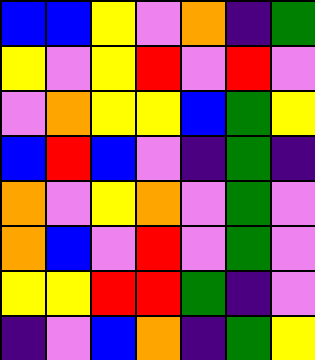[["blue", "blue", "yellow", "violet", "orange", "indigo", "green"], ["yellow", "violet", "yellow", "red", "violet", "red", "violet"], ["violet", "orange", "yellow", "yellow", "blue", "green", "yellow"], ["blue", "red", "blue", "violet", "indigo", "green", "indigo"], ["orange", "violet", "yellow", "orange", "violet", "green", "violet"], ["orange", "blue", "violet", "red", "violet", "green", "violet"], ["yellow", "yellow", "red", "red", "green", "indigo", "violet"], ["indigo", "violet", "blue", "orange", "indigo", "green", "yellow"]]